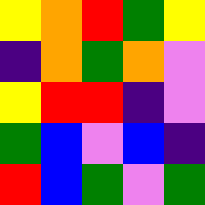[["yellow", "orange", "red", "green", "yellow"], ["indigo", "orange", "green", "orange", "violet"], ["yellow", "red", "red", "indigo", "violet"], ["green", "blue", "violet", "blue", "indigo"], ["red", "blue", "green", "violet", "green"]]